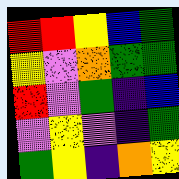[["red", "red", "yellow", "blue", "green"], ["yellow", "violet", "orange", "green", "green"], ["red", "violet", "green", "indigo", "blue"], ["violet", "yellow", "violet", "indigo", "green"], ["green", "yellow", "indigo", "orange", "yellow"]]